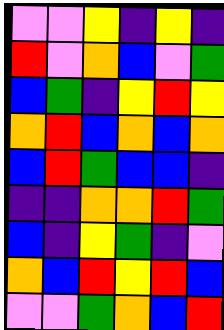[["violet", "violet", "yellow", "indigo", "yellow", "indigo"], ["red", "violet", "orange", "blue", "violet", "green"], ["blue", "green", "indigo", "yellow", "red", "yellow"], ["orange", "red", "blue", "orange", "blue", "orange"], ["blue", "red", "green", "blue", "blue", "indigo"], ["indigo", "indigo", "orange", "orange", "red", "green"], ["blue", "indigo", "yellow", "green", "indigo", "violet"], ["orange", "blue", "red", "yellow", "red", "blue"], ["violet", "violet", "green", "orange", "blue", "red"]]